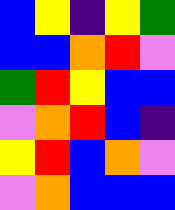[["blue", "yellow", "indigo", "yellow", "green"], ["blue", "blue", "orange", "red", "violet"], ["green", "red", "yellow", "blue", "blue"], ["violet", "orange", "red", "blue", "indigo"], ["yellow", "red", "blue", "orange", "violet"], ["violet", "orange", "blue", "blue", "blue"]]